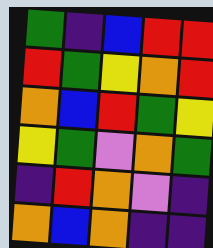[["green", "indigo", "blue", "red", "red"], ["red", "green", "yellow", "orange", "red"], ["orange", "blue", "red", "green", "yellow"], ["yellow", "green", "violet", "orange", "green"], ["indigo", "red", "orange", "violet", "indigo"], ["orange", "blue", "orange", "indigo", "indigo"]]